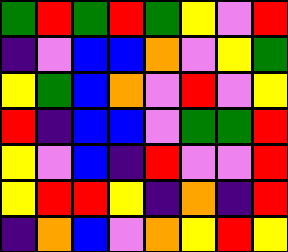[["green", "red", "green", "red", "green", "yellow", "violet", "red"], ["indigo", "violet", "blue", "blue", "orange", "violet", "yellow", "green"], ["yellow", "green", "blue", "orange", "violet", "red", "violet", "yellow"], ["red", "indigo", "blue", "blue", "violet", "green", "green", "red"], ["yellow", "violet", "blue", "indigo", "red", "violet", "violet", "red"], ["yellow", "red", "red", "yellow", "indigo", "orange", "indigo", "red"], ["indigo", "orange", "blue", "violet", "orange", "yellow", "red", "yellow"]]